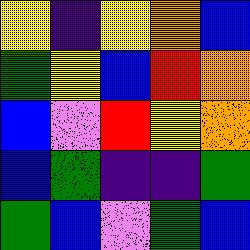[["yellow", "indigo", "yellow", "orange", "blue"], ["green", "yellow", "blue", "red", "orange"], ["blue", "violet", "red", "yellow", "orange"], ["blue", "green", "indigo", "indigo", "green"], ["green", "blue", "violet", "green", "blue"]]